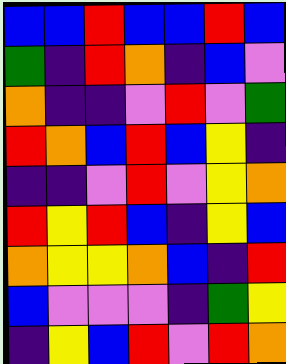[["blue", "blue", "red", "blue", "blue", "red", "blue"], ["green", "indigo", "red", "orange", "indigo", "blue", "violet"], ["orange", "indigo", "indigo", "violet", "red", "violet", "green"], ["red", "orange", "blue", "red", "blue", "yellow", "indigo"], ["indigo", "indigo", "violet", "red", "violet", "yellow", "orange"], ["red", "yellow", "red", "blue", "indigo", "yellow", "blue"], ["orange", "yellow", "yellow", "orange", "blue", "indigo", "red"], ["blue", "violet", "violet", "violet", "indigo", "green", "yellow"], ["indigo", "yellow", "blue", "red", "violet", "red", "orange"]]